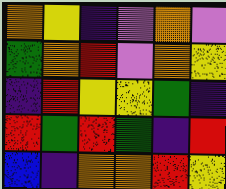[["orange", "yellow", "indigo", "violet", "orange", "violet"], ["green", "orange", "red", "violet", "orange", "yellow"], ["indigo", "red", "yellow", "yellow", "green", "indigo"], ["red", "green", "red", "green", "indigo", "red"], ["blue", "indigo", "orange", "orange", "red", "yellow"]]